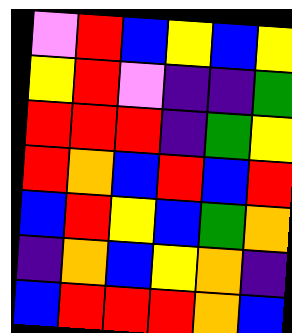[["violet", "red", "blue", "yellow", "blue", "yellow"], ["yellow", "red", "violet", "indigo", "indigo", "green"], ["red", "red", "red", "indigo", "green", "yellow"], ["red", "orange", "blue", "red", "blue", "red"], ["blue", "red", "yellow", "blue", "green", "orange"], ["indigo", "orange", "blue", "yellow", "orange", "indigo"], ["blue", "red", "red", "red", "orange", "blue"]]